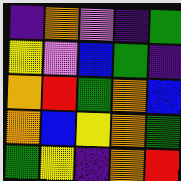[["indigo", "orange", "violet", "indigo", "green"], ["yellow", "violet", "blue", "green", "indigo"], ["orange", "red", "green", "orange", "blue"], ["orange", "blue", "yellow", "orange", "green"], ["green", "yellow", "indigo", "orange", "red"]]